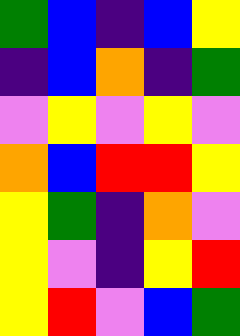[["green", "blue", "indigo", "blue", "yellow"], ["indigo", "blue", "orange", "indigo", "green"], ["violet", "yellow", "violet", "yellow", "violet"], ["orange", "blue", "red", "red", "yellow"], ["yellow", "green", "indigo", "orange", "violet"], ["yellow", "violet", "indigo", "yellow", "red"], ["yellow", "red", "violet", "blue", "green"]]